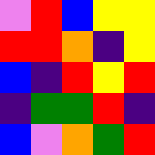[["violet", "red", "blue", "yellow", "yellow"], ["red", "red", "orange", "indigo", "yellow"], ["blue", "indigo", "red", "yellow", "red"], ["indigo", "green", "green", "red", "indigo"], ["blue", "violet", "orange", "green", "red"]]